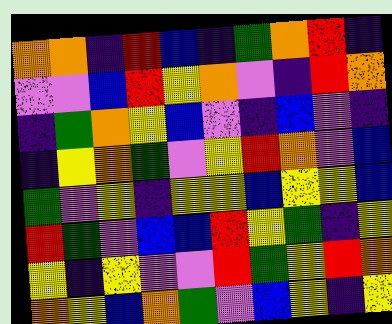[["orange", "orange", "indigo", "red", "blue", "indigo", "green", "orange", "red", "indigo"], ["violet", "violet", "blue", "red", "yellow", "orange", "violet", "indigo", "red", "orange"], ["indigo", "green", "orange", "yellow", "blue", "violet", "indigo", "blue", "violet", "indigo"], ["indigo", "yellow", "orange", "green", "violet", "yellow", "red", "orange", "violet", "blue"], ["green", "violet", "yellow", "indigo", "yellow", "yellow", "blue", "yellow", "yellow", "blue"], ["red", "green", "violet", "blue", "blue", "red", "yellow", "green", "indigo", "yellow"], ["yellow", "indigo", "yellow", "violet", "violet", "red", "green", "yellow", "red", "orange"], ["orange", "yellow", "blue", "orange", "green", "violet", "blue", "yellow", "indigo", "yellow"]]